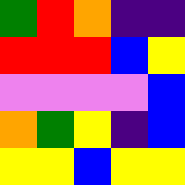[["green", "red", "orange", "indigo", "indigo"], ["red", "red", "red", "blue", "yellow"], ["violet", "violet", "violet", "violet", "blue"], ["orange", "green", "yellow", "indigo", "blue"], ["yellow", "yellow", "blue", "yellow", "yellow"]]